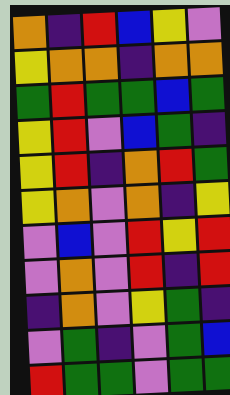[["orange", "indigo", "red", "blue", "yellow", "violet"], ["yellow", "orange", "orange", "indigo", "orange", "orange"], ["green", "red", "green", "green", "blue", "green"], ["yellow", "red", "violet", "blue", "green", "indigo"], ["yellow", "red", "indigo", "orange", "red", "green"], ["yellow", "orange", "violet", "orange", "indigo", "yellow"], ["violet", "blue", "violet", "red", "yellow", "red"], ["violet", "orange", "violet", "red", "indigo", "red"], ["indigo", "orange", "violet", "yellow", "green", "indigo"], ["violet", "green", "indigo", "violet", "green", "blue"], ["red", "green", "green", "violet", "green", "green"]]